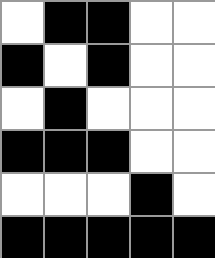[["white", "black", "black", "white", "white"], ["black", "white", "black", "white", "white"], ["white", "black", "white", "white", "white"], ["black", "black", "black", "white", "white"], ["white", "white", "white", "black", "white"], ["black", "black", "black", "black", "black"]]